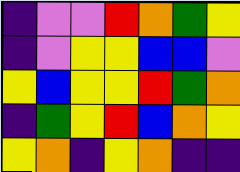[["indigo", "violet", "violet", "red", "orange", "green", "yellow"], ["indigo", "violet", "yellow", "yellow", "blue", "blue", "violet"], ["yellow", "blue", "yellow", "yellow", "red", "green", "orange"], ["indigo", "green", "yellow", "red", "blue", "orange", "yellow"], ["yellow", "orange", "indigo", "yellow", "orange", "indigo", "indigo"]]